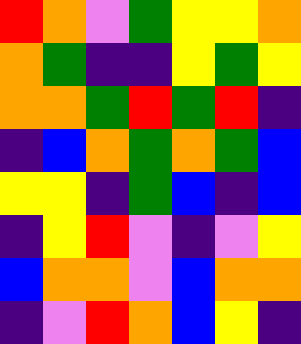[["red", "orange", "violet", "green", "yellow", "yellow", "orange"], ["orange", "green", "indigo", "indigo", "yellow", "green", "yellow"], ["orange", "orange", "green", "red", "green", "red", "indigo"], ["indigo", "blue", "orange", "green", "orange", "green", "blue"], ["yellow", "yellow", "indigo", "green", "blue", "indigo", "blue"], ["indigo", "yellow", "red", "violet", "indigo", "violet", "yellow"], ["blue", "orange", "orange", "violet", "blue", "orange", "orange"], ["indigo", "violet", "red", "orange", "blue", "yellow", "indigo"]]